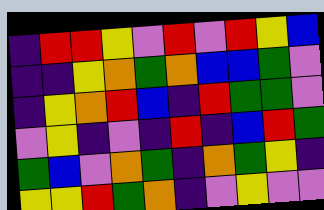[["indigo", "red", "red", "yellow", "violet", "red", "violet", "red", "yellow", "blue"], ["indigo", "indigo", "yellow", "orange", "green", "orange", "blue", "blue", "green", "violet"], ["indigo", "yellow", "orange", "red", "blue", "indigo", "red", "green", "green", "violet"], ["violet", "yellow", "indigo", "violet", "indigo", "red", "indigo", "blue", "red", "green"], ["green", "blue", "violet", "orange", "green", "indigo", "orange", "green", "yellow", "indigo"], ["yellow", "yellow", "red", "green", "orange", "indigo", "violet", "yellow", "violet", "violet"]]